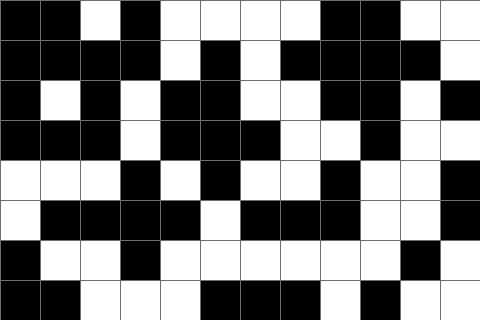[["black", "black", "white", "black", "white", "white", "white", "white", "black", "black", "white", "white"], ["black", "black", "black", "black", "white", "black", "white", "black", "black", "black", "black", "white"], ["black", "white", "black", "white", "black", "black", "white", "white", "black", "black", "white", "black"], ["black", "black", "black", "white", "black", "black", "black", "white", "white", "black", "white", "white"], ["white", "white", "white", "black", "white", "black", "white", "white", "black", "white", "white", "black"], ["white", "black", "black", "black", "black", "white", "black", "black", "black", "white", "white", "black"], ["black", "white", "white", "black", "white", "white", "white", "white", "white", "white", "black", "white"], ["black", "black", "white", "white", "white", "black", "black", "black", "white", "black", "white", "white"]]